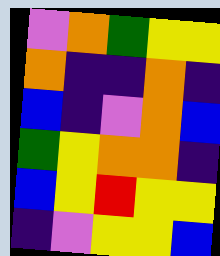[["violet", "orange", "green", "yellow", "yellow"], ["orange", "indigo", "indigo", "orange", "indigo"], ["blue", "indigo", "violet", "orange", "blue"], ["green", "yellow", "orange", "orange", "indigo"], ["blue", "yellow", "red", "yellow", "yellow"], ["indigo", "violet", "yellow", "yellow", "blue"]]